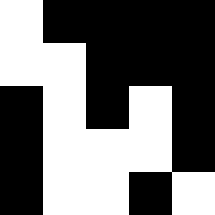[["white", "black", "black", "black", "black"], ["white", "white", "black", "black", "black"], ["black", "white", "black", "white", "black"], ["black", "white", "white", "white", "black"], ["black", "white", "white", "black", "white"]]